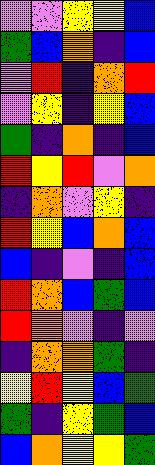[["violet", "violet", "yellow", "yellow", "blue"], ["green", "blue", "orange", "indigo", "blue"], ["violet", "red", "indigo", "orange", "red"], ["violet", "yellow", "indigo", "yellow", "blue"], ["green", "indigo", "orange", "indigo", "blue"], ["red", "yellow", "red", "violet", "orange"], ["indigo", "orange", "violet", "yellow", "indigo"], ["red", "yellow", "blue", "orange", "blue"], ["blue", "indigo", "violet", "indigo", "blue"], ["red", "orange", "blue", "green", "blue"], ["red", "orange", "violet", "indigo", "violet"], ["indigo", "orange", "orange", "green", "indigo"], ["yellow", "red", "yellow", "blue", "green"], ["green", "indigo", "yellow", "green", "blue"], ["blue", "orange", "yellow", "yellow", "green"]]